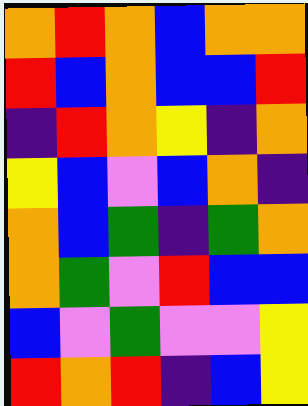[["orange", "red", "orange", "blue", "orange", "orange"], ["red", "blue", "orange", "blue", "blue", "red"], ["indigo", "red", "orange", "yellow", "indigo", "orange"], ["yellow", "blue", "violet", "blue", "orange", "indigo"], ["orange", "blue", "green", "indigo", "green", "orange"], ["orange", "green", "violet", "red", "blue", "blue"], ["blue", "violet", "green", "violet", "violet", "yellow"], ["red", "orange", "red", "indigo", "blue", "yellow"]]